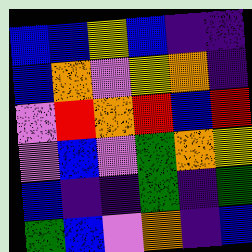[["blue", "blue", "yellow", "blue", "indigo", "indigo"], ["blue", "orange", "violet", "yellow", "orange", "indigo"], ["violet", "red", "orange", "red", "blue", "red"], ["violet", "blue", "violet", "green", "orange", "yellow"], ["blue", "indigo", "indigo", "green", "indigo", "green"], ["green", "blue", "violet", "orange", "indigo", "blue"]]